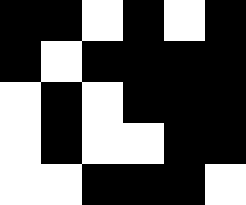[["black", "black", "white", "black", "white", "black"], ["black", "white", "black", "black", "black", "black"], ["white", "black", "white", "black", "black", "black"], ["white", "black", "white", "white", "black", "black"], ["white", "white", "black", "black", "black", "white"]]